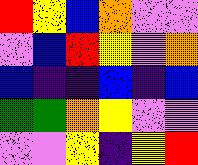[["red", "yellow", "blue", "orange", "violet", "violet"], ["violet", "blue", "red", "yellow", "violet", "orange"], ["blue", "indigo", "indigo", "blue", "indigo", "blue"], ["green", "green", "orange", "yellow", "violet", "violet"], ["violet", "violet", "yellow", "indigo", "yellow", "red"]]